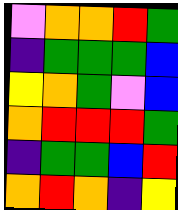[["violet", "orange", "orange", "red", "green"], ["indigo", "green", "green", "green", "blue"], ["yellow", "orange", "green", "violet", "blue"], ["orange", "red", "red", "red", "green"], ["indigo", "green", "green", "blue", "red"], ["orange", "red", "orange", "indigo", "yellow"]]